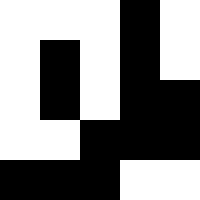[["white", "white", "white", "black", "white"], ["white", "black", "white", "black", "white"], ["white", "black", "white", "black", "black"], ["white", "white", "black", "black", "black"], ["black", "black", "black", "white", "white"]]